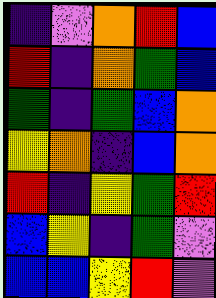[["indigo", "violet", "orange", "red", "blue"], ["red", "indigo", "orange", "green", "blue"], ["green", "indigo", "green", "blue", "orange"], ["yellow", "orange", "indigo", "blue", "orange"], ["red", "indigo", "yellow", "green", "red"], ["blue", "yellow", "indigo", "green", "violet"], ["blue", "blue", "yellow", "red", "violet"]]